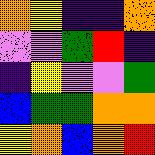[["orange", "yellow", "indigo", "indigo", "orange"], ["violet", "violet", "green", "red", "indigo"], ["indigo", "yellow", "violet", "violet", "green"], ["blue", "green", "green", "orange", "orange"], ["yellow", "orange", "blue", "orange", "red"]]